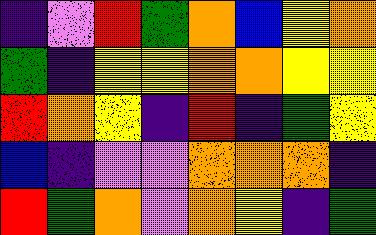[["indigo", "violet", "red", "green", "orange", "blue", "yellow", "orange"], ["green", "indigo", "yellow", "yellow", "orange", "orange", "yellow", "yellow"], ["red", "orange", "yellow", "indigo", "red", "indigo", "green", "yellow"], ["blue", "indigo", "violet", "violet", "orange", "orange", "orange", "indigo"], ["red", "green", "orange", "violet", "orange", "yellow", "indigo", "green"]]